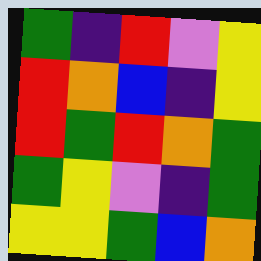[["green", "indigo", "red", "violet", "yellow"], ["red", "orange", "blue", "indigo", "yellow"], ["red", "green", "red", "orange", "green"], ["green", "yellow", "violet", "indigo", "green"], ["yellow", "yellow", "green", "blue", "orange"]]